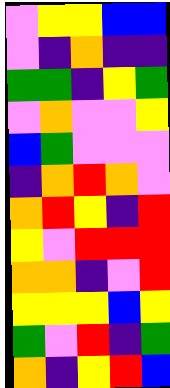[["violet", "yellow", "yellow", "blue", "blue"], ["violet", "indigo", "orange", "indigo", "indigo"], ["green", "green", "indigo", "yellow", "green"], ["violet", "orange", "violet", "violet", "yellow"], ["blue", "green", "violet", "violet", "violet"], ["indigo", "orange", "red", "orange", "violet"], ["orange", "red", "yellow", "indigo", "red"], ["yellow", "violet", "red", "red", "red"], ["orange", "orange", "indigo", "violet", "red"], ["yellow", "yellow", "yellow", "blue", "yellow"], ["green", "violet", "red", "indigo", "green"], ["orange", "indigo", "yellow", "red", "blue"]]